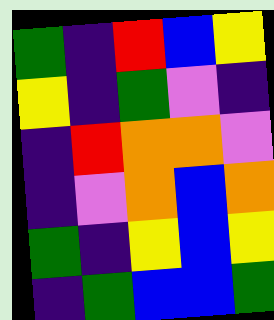[["green", "indigo", "red", "blue", "yellow"], ["yellow", "indigo", "green", "violet", "indigo"], ["indigo", "red", "orange", "orange", "violet"], ["indigo", "violet", "orange", "blue", "orange"], ["green", "indigo", "yellow", "blue", "yellow"], ["indigo", "green", "blue", "blue", "green"]]